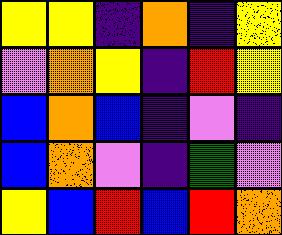[["yellow", "yellow", "indigo", "orange", "indigo", "yellow"], ["violet", "orange", "yellow", "indigo", "red", "yellow"], ["blue", "orange", "blue", "indigo", "violet", "indigo"], ["blue", "orange", "violet", "indigo", "green", "violet"], ["yellow", "blue", "red", "blue", "red", "orange"]]